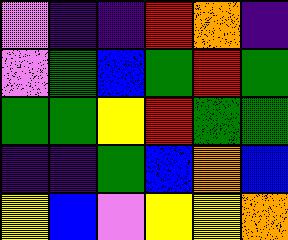[["violet", "indigo", "indigo", "red", "orange", "indigo"], ["violet", "green", "blue", "green", "red", "green"], ["green", "green", "yellow", "red", "green", "green"], ["indigo", "indigo", "green", "blue", "orange", "blue"], ["yellow", "blue", "violet", "yellow", "yellow", "orange"]]